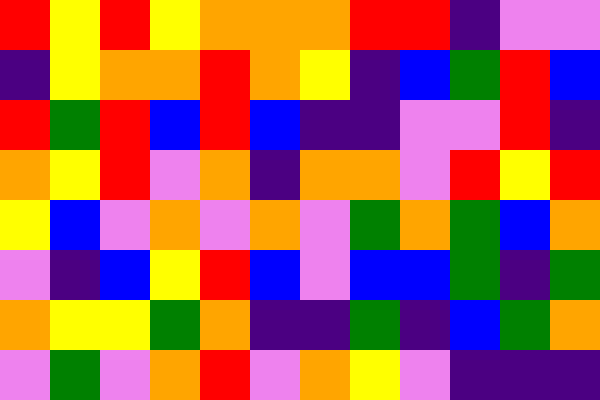[["red", "yellow", "red", "yellow", "orange", "orange", "orange", "red", "red", "indigo", "violet", "violet"], ["indigo", "yellow", "orange", "orange", "red", "orange", "yellow", "indigo", "blue", "green", "red", "blue"], ["red", "green", "red", "blue", "red", "blue", "indigo", "indigo", "violet", "violet", "red", "indigo"], ["orange", "yellow", "red", "violet", "orange", "indigo", "orange", "orange", "violet", "red", "yellow", "red"], ["yellow", "blue", "violet", "orange", "violet", "orange", "violet", "green", "orange", "green", "blue", "orange"], ["violet", "indigo", "blue", "yellow", "red", "blue", "violet", "blue", "blue", "green", "indigo", "green"], ["orange", "yellow", "yellow", "green", "orange", "indigo", "indigo", "green", "indigo", "blue", "green", "orange"], ["violet", "green", "violet", "orange", "red", "violet", "orange", "yellow", "violet", "indigo", "indigo", "indigo"]]